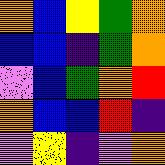[["orange", "blue", "yellow", "green", "orange"], ["blue", "blue", "indigo", "green", "orange"], ["violet", "blue", "green", "orange", "red"], ["orange", "blue", "blue", "red", "indigo"], ["violet", "yellow", "indigo", "violet", "orange"]]